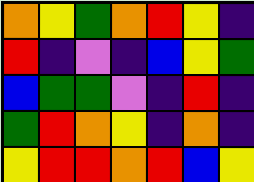[["orange", "yellow", "green", "orange", "red", "yellow", "indigo"], ["red", "indigo", "violet", "indigo", "blue", "yellow", "green"], ["blue", "green", "green", "violet", "indigo", "red", "indigo"], ["green", "red", "orange", "yellow", "indigo", "orange", "indigo"], ["yellow", "red", "red", "orange", "red", "blue", "yellow"]]